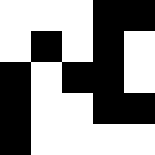[["white", "white", "white", "black", "black"], ["white", "black", "white", "black", "white"], ["black", "white", "black", "black", "white"], ["black", "white", "white", "black", "black"], ["black", "white", "white", "white", "white"]]